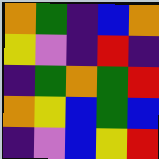[["orange", "green", "indigo", "blue", "orange"], ["yellow", "violet", "indigo", "red", "indigo"], ["indigo", "green", "orange", "green", "red"], ["orange", "yellow", "blue", "green", "blue"], ["indigo", "violet", "blue", "yellow", "red"]]